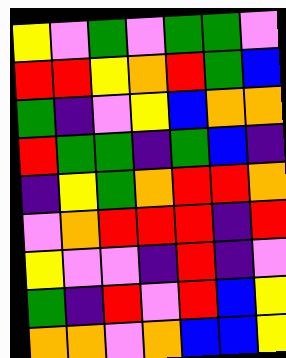[["yellow", "violet", "green", "violet", "green", "green", "violet"], ["red", "red", "yellow", "orange", "red", "green", "blue"], ["green", "indigo", "violet", "yellow", "blue", "orange", "orange"], ["red", "green", "green", "indigo", "green", "blue", "indigo"], ["indigo", "yellow", "green", "orange", "red", "red", "orange"], ["violet", "orange", "red", "red", "red", "indigo", "red"], ["yellow", "violet", "violet", "indigo", "red", "indigo", "violet"], ["green", "indigo", "red", "violet", "red", "blue", "yellow"], ["orange", "orange", "violet", "orange", "blue", "blue", "yellow"]]